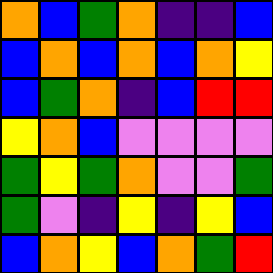[["orange", "blue", "green", "orange", "indigo", "indigo", "blue"], ["blue", "orange", "blue", "orange", "blue", "orange", "yellow"], ["blue", "green", "orange", "indigo", "blue", "red", "red"], ["yellow", "orange", "blue", "violet", "violet", "violet", "violet"], ["green", "yellow", "green", "orange", "violet", "violet", "green"], ["green", "violet", "indigo", "yellow", "indigo", "yellow", "blue"], ["blue", "orange", "yellow", "blue", "orange", "green", "red"]]